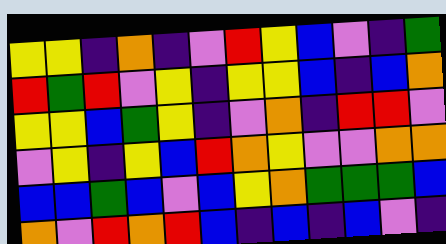[["yellow", "yellow", "indigo", "orange", "indigo", "violet", "red", "yellow", "blue", "violet", "indigo", "green"], ["red", "green", "red", "violet", "yellow", "indigo", "yellow", "yellow", "blue", "indigo", "blue", "orange"], ["yellow", "yellow", "blue", "green", "yellow", "indigo", "violet", "orange", "indigo", "red", "red", "violet"], ["violet", "yellow", "indigo", "yellow", "blue", "red", "orange", "yellow", "violet", "violet", "orange", "orange"], ["blue", "blue", "green", "blue", "violet", "blue", "yellow", "orange", "green", "green", "green", "blue"], ["orange", "violet", "red", "orange", "red", "blue", "indigo", "blue", "indigo", "blue", "violet", "indigo"]]